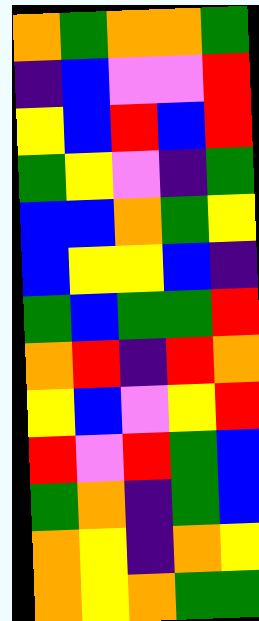[["orange", "green", "orange", "orange", "green"], ["indigo", "blue", "violet", "violet", "red"], ["yellow", "blue", "red", "blue", "red"], ["green", "yellow", "violet", "indigo", "green"], ["blue", "blue", "orange", "green", "yellow"], ["blue", "yellow", "yellow", "blue", "indigo"], ["green", "blue", "green", "green", "red"], ["orange", "red", "indigo", "red", "orange"], ["yellow", "blue", "violet", "yellow", "red"], ["red", "violet", "red", "green", "blue"], ["green", "orange", "indigo", "green", "blue"], ["orange", "yellow", "indigo", "orange", "yellow"], ["orange", "yellow", "orange", "green", "green"]]